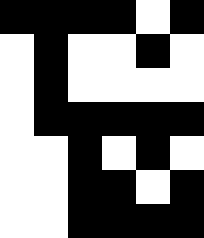[["black", "black", "black", "black", "white", "black"], ["white", "black", "white", "white", "black", "white"], ["white", "black", "white", "white", "white", "white"], ["white", "black", "black", "black", "black", "black"], ["white", "white", "black", "white", "black", "white"], ["white", "white", "black", "black", "white", "black"], ["white", "white", "black", "black", "black", "black"]]